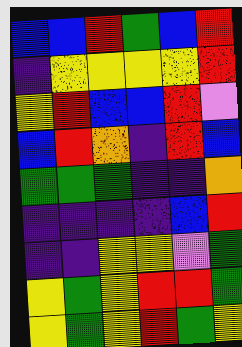[["blue", "blue", "red", "green", "blue", "red"], ["indigo", "yellow", "yellow", "yellow", "yellow", "red"], ["yellow", "red", "blue", "blue", "red", "violet"], ["blue", "red", "orange", "indigo", "red", "blue"], ["green", "green", "green", "indigo", "indigo", "orange"], ["indigo", "indigo", "indigo", "indigo", "blue", "red"], ["indigo", "indigo", "yellow", "yellow", "violet", "green"], ["yellow", "green", "yellow", "red", "red", "green"], ["yellow", "green", "yellow", "red", "green", "yellow"]]